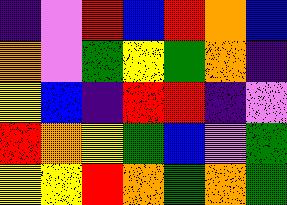[["indigo", "violet", "red", "blue", "red", "orange", "blue"], ["orange", "violet", "green", "yellow", "green", "orange", "indigo"], ["yellow", "blue", "indigo", "red", "red", "indigo", "violet"], ["red", "orange", "yellow", "green", "blue", "violet", "green"], ["yellow", "yellow", "red", "orange", "green", "orange", "green"]]